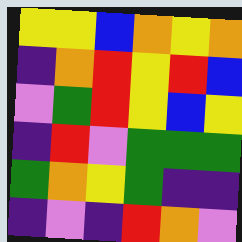[["yellow", "yellow", "blue", "orange", "yellow", "orange"], ["indigo", "orange", "red", "yellow", "red", "blue"], ["violet", "green", "red", "yellow", "blue", "yellow"], ["indigo", "red", "violet", "green", "green", "green"], ["green", "orange", "yellow", "green", "indigo", "indigo"], ["indigo", "violet", "indigo", "red", "orange", "violet"]]